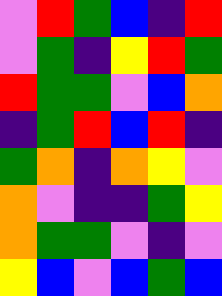[["violet", "red", "green", "blue", "indigo", "red"], ["violet", "green", "indigo", "yellow", "red", "green"], ["red", "green", "green", "violet", "blue", "orange"], ["indigo", "green", "red", "blue", "red", "indigo"], ["green", "orange", "indigo", "orange", "yellow", "violet"], ["orange", "violet", "indigo", "indigo", "green", "yellow"], ["orange", "green", "green", "violet", "indigo", "violet"], ["yellow", "blue", "violet", "blue", "green", "blue"]]